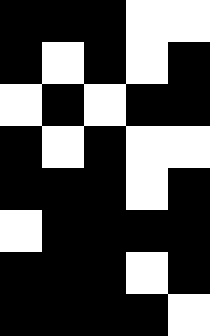[["black", "black", "black", "white", "white"], ["black", "white", "black", "white", "black"], ["white", "black", "white", "black", "black"], ["black", "white", "black", "white", "white"], ["black", "black", "black", "white", "black"], ["white", "black", "black", "black", "black"], ["black", "black", "black", "white", "black"], ["black", "black", "black", "black", "white"]]